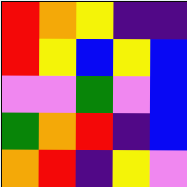[["red", "orange", "yellow", "indigo", "indigo"], ["red", "yellow", "blue", "yellow", "blue"], ["violet", "violet", "green", "violet", "blue"], ["green", "orange", "red", "indigo", "blue"], ["orange", "red", "indigo", "yellow", "violet"]]